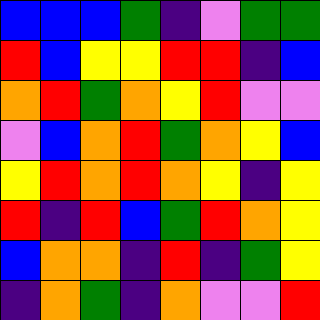[["blue", "blue", "blue", "green", "indigo", "violet", "green", "green"], ["red", "blue", "yellow", "yellow", "red", "red", "indigo", "blue"], ["orange", "red", "green", "orange", "yellow", "red", "violet", "violet"], ["violet", "blue", "orange", "red", "green", "orange", "yellow", "blue"], ["yellow", "red", "orange", "red", "orange", "yellow", "indigo", "yellow"], ["red", "indigo", "red", "blue", "green", "red", "orange", "yellow"], ["blue", "orange", "orange", "indigo", "red", "indigo", "green", "yellow"], ["indigo", "orange", "green", "indigo", "orange", "violet", "violet", "red"]]